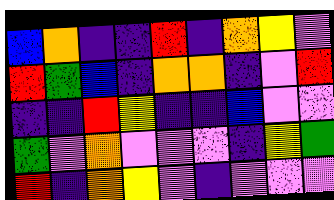[["blue", "orange", "indigo", "indigo", "red", "indigo", "orange", "yellow", "violet"], ["red", "green", "blue", "indigo", "orange", "orange", "indigo", "violet", "red"], ["indigo", "indigo", "red", "yellow", "indigo", "indigo", "blue", "violet", "violet"], ["green", "violet", "orange", "violet", "violet", "violet", "indigo", "yellow", "green"], ["red", "indigo", "orange", "yellow", "violet", "indigo", "violet", "violet", "violet"]]